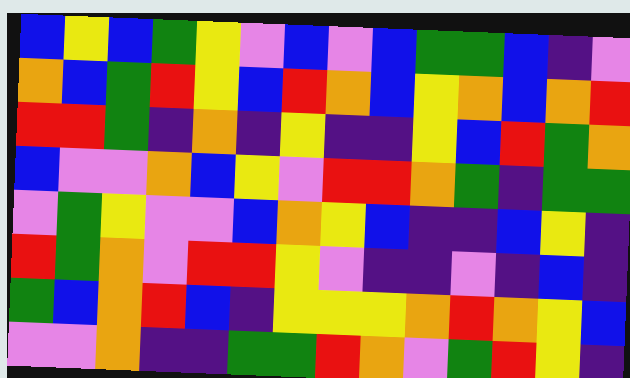[["blue", "yellow", "blue", "green", "yellow", "violet", "blue", "violet", "blue", "green", "green", "blue", "indigo", "violet"], ["orange", "blue", "green", "red", "yellow", "blue", "red", "orange", "blue", "yellow", "orange", "blue", "orange", "red"], ["red", "red", "green", "indigo", "orange", "indigo", "yellow", "indigo", "indigo", "yellow", "blue", "red", "green", "orange"], ["blue", "violet", "violet", "orange", "blue", "yellow", "violet", "red", "red", "orange", "green", "indigo", "green", "green"], ["violet", "green", "yellow", "violet", "violet", "blue", "orange", "yellow", "blue", "indigo", "indigo", "blue", "yellow", "indigo"], ["red", "green", "orange", "violet", "red", "red", "yellow", "violet", "indigo", "indigo", "violet", "indigo", "blue", "indigo"], ["green", "blue", "orange", "red", "blue", "indigo", "yellow", "yellow", "yellow", "orange", "red", "orange", "yellow", "blue"], ["violet", "violet", "orange", "indigo", "indigo", "green", "green", "red", "orange", "violet", "green", "red", "yellow", "indigo"]]